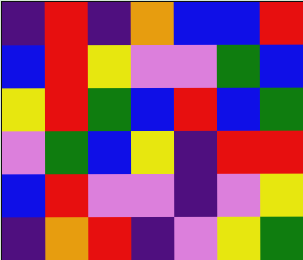[["indigo", "red", "indigo", "orange", "blue", "blue", "red"], ["blue", "red", "yellow", "violet", "violet", "green", "blue"], ["yellow", "red", "green", "blue", "red", "blue", "green"], ["violet", "green", "blue", "yellow", "indigo", "red", "red"], ["blue", "red", "violet", "violet", "indigo", "violet", "yellow"], ["indigo", "orange", "red", "indigo", "violet", "yellow", "green"]]